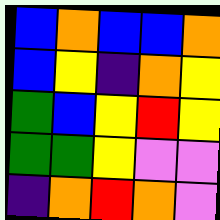[["blue", "orange", "blue", "blue", "orange"], ["blue", "yellow", "indigo", "orange", "yellow"], ["green", "blue", "yellow", "red", "yellow"], ["green", "green", "yellow", "violet", "violet"], ["indigo", "orange", "red", "orange", "violet"]]